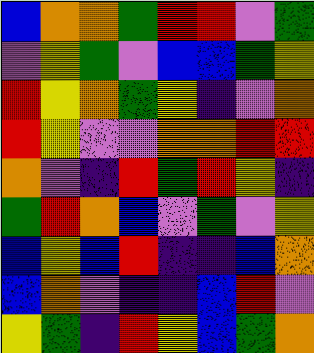[["blue", "orange", "orange", "green", "red", "red", "violet", "green"], ["violet", "yellow", "green", "violet", "blue", "blue", "green", "yellow"], ["red", "yellow", "orange", "green", "yellow", "indigo", "violet", "orange"], ["red", "yellow", "violet", "violet", "orange", "orange", "red", "red"], ["orange", "violet", "indigo", "red", "green", "red", "yellow", "indigo"], ["green", "red", "orange", "blue", "violet", "green", "violet", "yellow"], ["blue", "yellow", "blue", "red", "indigo", "indigo", "blue", "orange"], ["blue", "orange", "violet", "indigo", "indigo", "blue", "red", "violet"], ["yellow", "green", "indigo", "red", "yellow", "blue", "green", "orange"]]